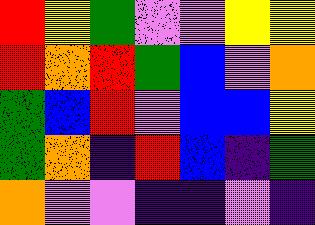[["red", "yellow", "green", "violet", "violet", "yellow", "yellow"], ["red", "orange", "red", "green", "blue", "violet", "orange"], ["green", "blue", "red", "violet", "blue", "blue", "yellow"], ["green", "orange", "indigo", "red", "blue", "indigo", "green"], ["orange", "violet", "violet", "indigo", "indigo", "violet", "indigo"]]